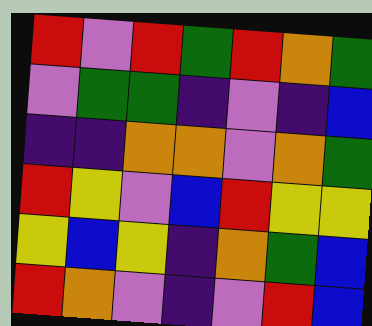[["red", "violet", "red", "green", "red", "orange", "green"], ["violet", "green", "green", "indigo", "violet", "indigo", "blue"], ["indigo", "indigo", "orange", "orange", "violet", "orange", "green"], ["red", "yellow", "violet", "blue", "red", "yellow", "yellow"], ["yellow", "blue", "yellow", "indigo", "orange", "green", "blue"], ["red", "orange", "violet", "indigo", "violet", "red", "blue"]]